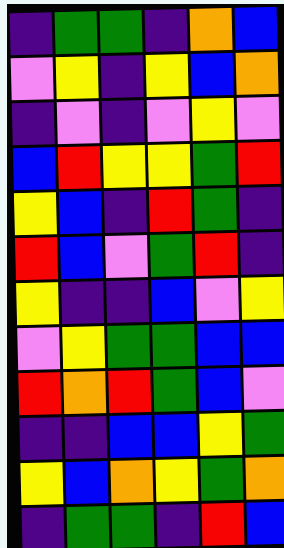[["indigo", "green", "green", "indigo", "orange", "blue"], ["violet", "yellow", "indigo", "yellow", "blue", "orange"], ["indigo", "violet", "indigo", "violet", "yellow", "violet"], ["blue", "red", "yellow", "yellow", "green", "red"], ["yellow", "blue", "indigo", "red", "green", "indigo"], ["red", "blue", "violet", "green", "red", "indigo"], ["yellow", "indigo", "indigo", "blue", "violet", "yellow"], ["violet", "yellow", "green", "green", "blue", "blue"], ["red", "orange", "red", "green", "blue", "violet"], ["indigo", "indigo", "blue", "blue", "yellow", "green"], ["yellow", "blue", "orange", "yellow", "green", "orange"], ["indigo", "green", "green", "indigo", "red", "blue"]]